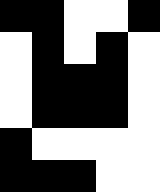[["black", "black", "white", "white", "black"], ["white", "black", "white", "black", "white"], ["white", "black", "black", "black", "white"], ["white", "black", "black", "black", "white"], ["black", "white", "white", "white", "white"], ["black", "black", "black", "white", "white"]]